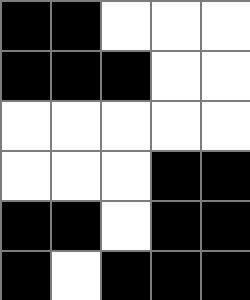[["black", "black", "white", "white", "white"], ["black", "black", "black", "white", "white"], ["white", "white", "white", "white", "white"], ["white", "white", "white", "black", "black"], ["black", "black", "white", "black", "black"], ["black", "white", "black", "black", "black"]]